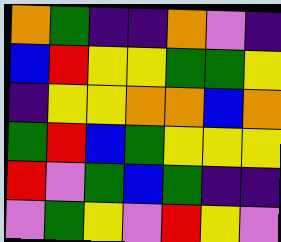[["orange", "green", "indigo", "indigo", "orange", "violet", "indigo"], ["blue", "red", "yellow", "yellow", "green", "green", "yellow"], ["indigo", "yellow", "yellow", "orange", "orange", "blue", "orange"], ["green", "red", "blue", "green", "yellow", "yellow", "yellow"], ["red", "violet", "green", "blue", "green", "indigo", "indigo"], ["violet", "green", "yellow", "violet", "red", "yellow", "violet"]]